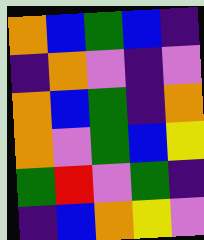[["orange", "blue", "green", "blue", "indigo"], ["indigo", "orange", "violet", "indigo", "violet"], ["orange", "blue", "green", "indigo", "orange"], ["orange", "violet", "green", "blue", "yellow"], ["green", "red", "violet", "green", "indigo"], ["indigo", "blue", "orange", "yellow", "violet"]]